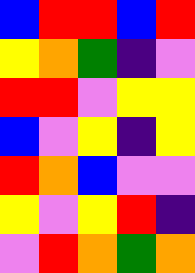[["blue", "red", "red", "blue", "red"], ["yellow", "orange", "green", "indigo", "violet"], ["red", "red", "violet", "yellow", "yellow"], ["blue", "violet", "yellow", "indigo", "yellow"], ["red", "orange", "blue", "violet", "violet"], ["yellow", "violet", "yellow", "red", "indigo"], ["violet", "red", "orange", "green", "orange"]]